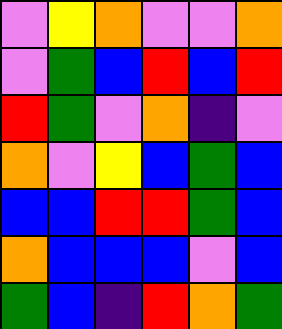[["violet", "yellow", "orange", "violet", "violet", "orange"], ["violet", "green", "blue", "red", "blue", "red"], ["red", "green", "violet", "orange", "indigo", "violet"], ["orange", "violet", "yellow", "blue", "green", "blue"], ["blue", "blue", "red", "red", "green", "blue"], ["orange", "blue", "blue", "blue", "violet", "blue"], ["green", "blue", "indigo", "red", "orange", "green"]]